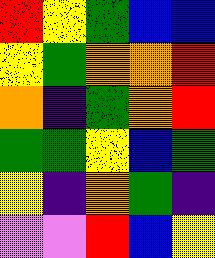[["red", "yellow", "green", "blue", "blue"], ["yellow", "green", "orange", "orange", "red"], ["orange", "indigo", "green", "orange", "red"], ["green", "green", "yellow", "blue", "green"], ["yellow", "indigo", "orange", "green", "indigo"], ["violet", "violet", "red", "blue", "yellow"]]